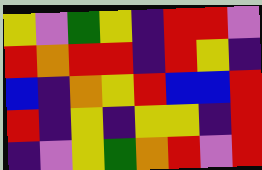[["yellow", "violet", "green", "yellow", "indigo", "red", "red", "violet"], ["red", "orange", "red", "red", "indigo", "red", "yellow", "indigo"], ["blue", "indigo", "orange", "yellow", "red", "blue", "blue", "red"], ["red", "indigo", "yellow", "indigo", "yellow", "yellow", "indigo", "red"], ["indigo", "violet", "yellow", "green", "orange", "red", "violet", "red"]]